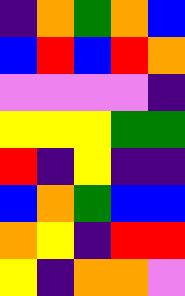[["indigo", "orange", "green", "orange", "blue"], ["blue", "red", "blue", "red", "orange"], ["violet", "violet", "violet", "violet", "indigo"], ["yellow", "yellow", "yellow", "green", "green"], ["red", "indigo", "yellow", "indigo", "indigo"], ["blue", "orange", "green", "blue", "blue"], ["orange", "yellow", "indigo", "red", "red"], ["yellow", "indigo", "orange", "orange", "violet"]]